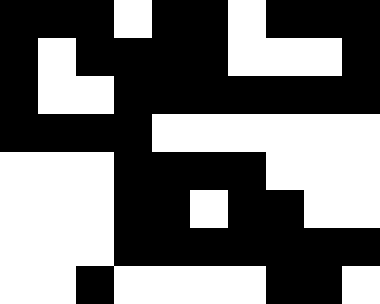[["black", "black", "black", "white", "black", "black", "white", "black", "black", "black"], ["black", "white", "black", "black", "black", "black", "white", "white", "white", "black"], ["black", "white", "white", "black", "black", "black", "black", "black", "black", "black"], ["black", "black", "black", "black", "white", "white", "white", "white", "white", "white"], ["white", "white", "white", "black", "black", "black", "black", "white", "white", "white"], ["white", "white", "white", "black", "black", "white", "black", "black", "white", "white"], ["white", "white", "white", "black", "black", "black", "black", "black", "black", "black"], ["white", "white", "black", "white", "white", "white", "white", "black", "black", "white"]]